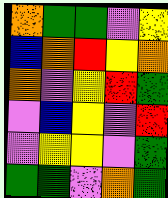[["orange", "green", "green", "violet", "yellow"], ["blue", "orange", "red", "yellow", "orange"], ["orange", "violet", "yellow", "red", "green"], ["violet", "blue", "yellow", "violet", "red"], ["violet", "yellow", "yellow", "violet", "green"], ["green", "green", "violet", "orange", "green"]]